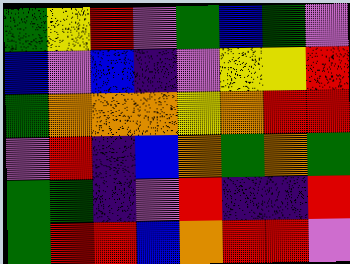[["green", "yellow", "red", "violet", "green", "blue", "green", "violet"], ["blue", "violet", "blue", "indigo", "violet", "yellow", "yellow", "red"], ["green", "orange", "orange", "orange", "yellow", "orange", "red", "red"], ["violet", "red", "indigo", "blue", "orange", "green", "orange", "green"], ["green", "green", "indigo", "violet", "red", "indigo", "indigo", "red"], ["green", "red", "red", "blue", "orange", "red", "red", "violet"]]